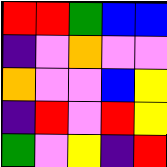[["red", "red", "green", "blue", "blue"], ["indigo", "violet", "orange", "violet", "violet"], ["orange", "violet", "violet", "blue", "yellow"], ["indigo", "red", "violet", "red", "yellow"], ["green", "violet", "yellow", "indigo", "red"]]